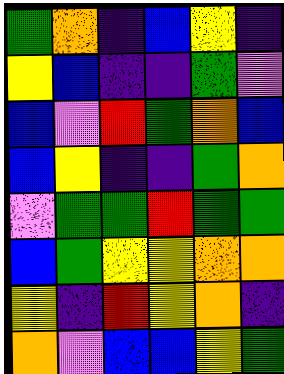[["green", "orange", "indigo", "blue", "yellow", "indigo"], ["yellow", "blue", "indigo", "indigo", "green", "violet"], ["blue", "violet", "red", "green", "orange", "blue"], ["blue", "yellow", "indigo", "indigo", "green", "orange"], ["violet", "green", "green", "red", "green", "green"], ["blue", "green", "yellow", "yellow", "orange", "orange"], ["yellow", "indigo", "red", "yellow", "orange", "indigo"], ["orange", "violet", "blue", "blue", "yellow", "green"]]